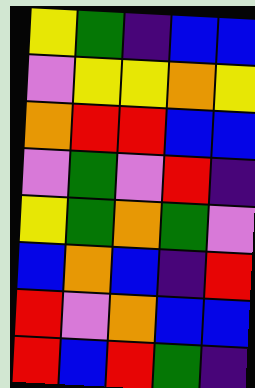[["yellow", "green", "indigo", "blue", "blue"], ["violet", "yellow", "yellow", "orange", "yellow"], ["orange", "red", "red", "blue", "blue"], ["violet", "green", "violet", "red", "indigo"], ["yellow", "green", "orange", "green", "violet"], ["blue", "orange", "blue", "indigo", "red"], ["red", "violet", "orange", "blue", "blue"], ["red", "blue", "red", "green", "indigo"]]